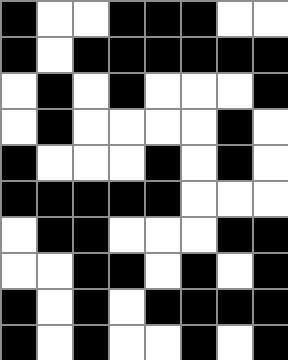[["black", "white", "white", "black", "black", "black", "white", "white"], ["black", "white", "black", "black", "black", "black", "black", "black"], ["white", "black", "white", "black", "white", "white", "white", "black"], ["white", "black", "white", "white", "white", "white", "black", "white"], ["black", "white", "white", "white", "black", "white", "black", "white"], ["black", "black", "black", "black", "black", "white", "white", "white"], ["white", "black", "black", "white", "white", "white", "black", "black"], ["white", "white", "black", "black", "white", "black", "white", "black"], ["black", "white", "black", "white", "black", "black", "black", "black"], ["black", "white", "black", "white", "white", "black", "white", "black"]]